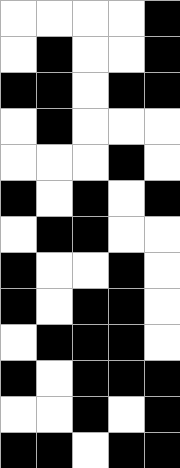[["white", "white", "white", "white", "black"], ["white", "black", "white", "white", "black"], ["black", "black", "white", "black", "black"], ["white", "black", "white", "white", "white"], ["white", "white", "white", "black", "white"], ["black", "white", "black", "white", "black"], ["white", "black", "black", "white", "white"], ["black", "white", "white", "black", "white"], ["black", "white", "black", "black", "white"], ["white", "black", "black", "black", "white"], ["black", "white", "black", "black", "black"], ["white", "white", "black", "white", "black"], ["black", "black", "white", "black", "black"]]